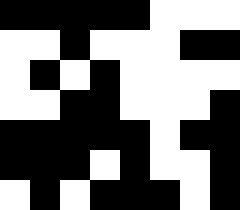[["black", "black", "black", "black", "black", "white", "white", "white"], ["white", "white", "black", "white", "white", "white", "black", "black"], ["white", "black", "white", "black", "white", "white", "white", "white"], ["white", "white", "black", "black", "white", "white", "white", "black"], ["black", "black", "black", "black", "black", "white", "black", "black"], ["black", "black", "black", "white", "black", "white", "white", "black"], ["white", "black", "white", "black", "black", "black", "white", "black"]]